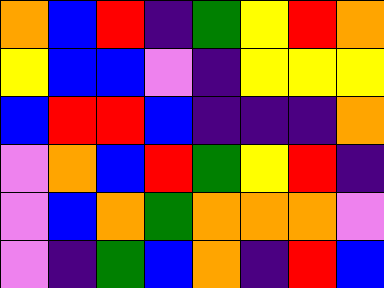[["orange", "blue", "red", "indigo", "green", "yellow", "red", "orange"], ["yellow", "blue", "blue", "violet", "indigo", "yellow", "yellow", "yellow"], ["blue", "red", "red", "blue", "indigo", "indigo", "indigo", "orange"], ["violet", "orange", "blue", "red", "green", "yellow", "red", "indigo"], ["violet", "blue", "orange", "green", "orange", "orange", "orange", "violet"], ["violet", "indigo", "green", "blue", "orange", "indigo", "red", "blue"]]